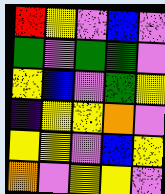[["red", "yellow", "violet", "blue", "violet"], ["green", "violet", "green", "green", "violet"], ["yellow", "blue", "violet", "green", "yellow"], ["indigo", "yellow", "yellow", "orange", "violet"], ["yellow", "yellow", "violet", "blue", "yellow"], ["orange", "violet", "yellow", "yellow", "violet"]]